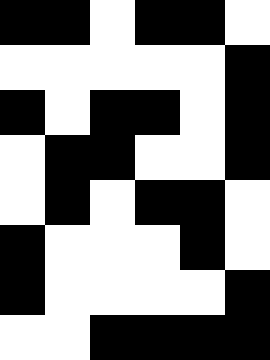[["black", "black", "white", "black", "black", "white"], ["white", "white", "white", "white", "white", "black"], ["black", "white", "black", "black", "white", "black"], ["white", "black", "black", "white", "white", "black"], ["white", "black", "white", "black", "black", "white"], ["black", "white", "white", "white", "black", "white"], ["black", "white", "white", "white", "white", "black"], ["white", "white", "black", "black", "black", "black"]]